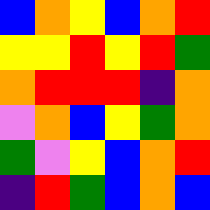[["blue", "orange", "yellow", "blue", "orange", "red"], ["yellow", "yellow", "red", "yellow", "red", "green"], ["orange", "red", "red", "red", "indigo", "orange"], ["violet", "orange", "blue", "yellow", "green", "orange"], ["green", "violet", "yellow", "blue", "orange", "red"], ["indigo", "red", "green", "blue", "orange", "blue"]]